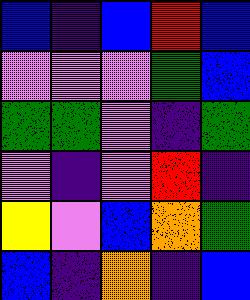[["blue", "indigo", "blue", "red", "blue"], ["violet", "violet", "violet", "green", "blue"], ["green", "green", "violet", "indigo", "green"], ["violet", "indigo", "violet", "red", "indigo"], ["yellow", "violet", "blue", "orange", "green"], ["blue", "indigo", "orange", "indigo", "blue"]]